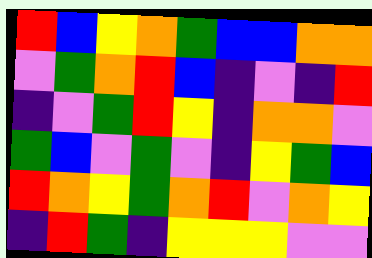[["red", "blue", "yellow", "orange", "green", "blue", "blue", "orange", "orange"], ["violet", "green", "orange", "red", "blue", "indigo", "violet", "indigo", "red"], ["indigo", "violet", "green", "red", "yellow", "indigo", "orange", "orange", "violet"], ["green", "blue", "violet", "green", "violet", "indigo", "yellow", "green", "blue"], ["red", "orange", "yellow", "green", "orange", "red", "violet", "orange", "yellow"], ["indigo", "red", "green", "indigo", "yellow", "yellow", "yellow", "violet", "violet"]]